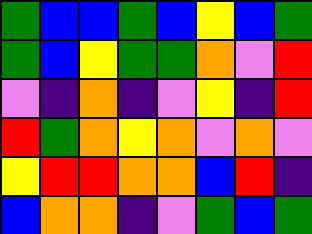[["green", "blue", "blue", "green", "blue", "yellow", "blue", "green"], ["green", "blue", "yellow", "green", "green", "orange", "violet", "red"], ["violet", "indigo", "orange", "indigo", "violet", "yellow", "indigo", "red"], ["red", "green", "orange", "yellow", "orange", "violet", "orange", "violet"], ["yellow", "red", "red", "orange", "orange", "blue", "red", "indigo"], ["blue", "orange", "orange", "indigo", "violet", "green", "blue", "green"]]